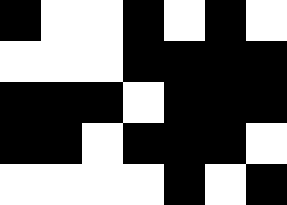[["black", "white", "white", "black", "white", "black", "white"], ["white", "white", "white", "black", "black", "black", "black"], ["black", "black", "black", "white", "black", "black", "black"], ["black", "black", "white", "black", "black", "black", "white"], ["white", "white", "white", "white", "black", "white", "black"]]